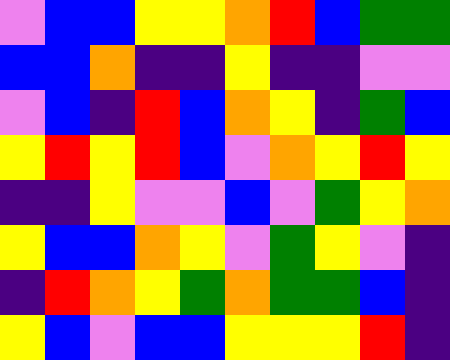[["violet", "blue", "blue", "yellow", "yellow", "orange", "red", "blue", "green", "green"], ["blue", "blue", "orange", "indigo", "indigo", "yellow", "indigo", "indigo", "violet", "violet"], ["violet", "blue", "indigo", "red", "blue", "orange", "yellow", "indigo", "green", "blue"], ["yellow", "red", "yellow", "red", "blue", "violet", "orange", "yellow", "red", "yellow"], ["indigo", "indigo", "yellow", "violet", "violet", "blue", "violet", "green", "yellow", "orange"], ["yellow", "blue", "blue", "orange", "yellow", "violet", "green", "yellow", "violet", "indigo"], ["indigo", "red", "orange", "yellow", "green", "orange", "green", "green", "blue", "indigo"], ["yellow", "blue", "violet", "blue", "blue", "yellow", "yellow", "yellow", "red", "indigo"]]